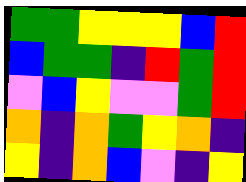[["green", "green", "yellow", "yellow", "yellow", "blue", "red"], ["blue", "green", "green", "indigo", "red", "green", "red"], ["violet", "blue", "yellow", "violet", "violet", "green", "red"], ["orange", "indigo", "orange", "green", "yellow", "orange", "indigo"], ["yellow", "indigo", "orange", "blue", "violet", "indigo", "yellow"]]